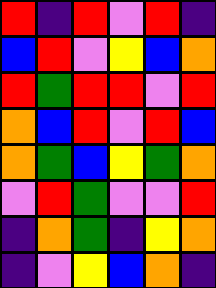[["red", "indigo", "red", "violet", "red", "indigo"], ["blue", "red", "violet", "yellow", "blue", "orange"], ["red", "green", "red", "red", "violet", "red"], ["orange", "blue", "red", "violet", "red", "blue"], ["orange", "green", "blue", "yellow", "green", "orange"], ["violet", "red", "green", "violet", "violet", "red"], ["indigo", "orange", "green", "indigo", "yellow", "orange"], ["indigo", "violet", "yellow", "blue", "orange", "indigo"]]